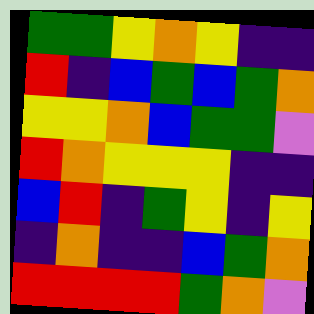[["green", "green", "yellow", "orange", "yellow", "indigo", "indigo"], ["red", "indigo", "blue", "green", "blue", "green", "orange"], ["yellow", "yellow", "orange", "blue", "green", "green", "violet"], ["red", "orange", "yellow", "yellow", "yellow", "indigo", "indigo"], ["blue", "red", "indigo", "green", "yellow", "indigo", "yellow"], ["indigo", "orange", "indigo", "indigo", "blue", "green", "orange"], ["red", "red", "red", "red", "green", "orange", "violet"]]